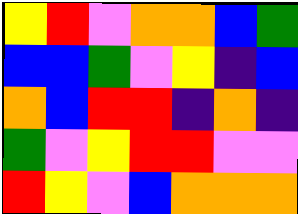[["yellow", "red", "violet", "orange", "orange", "blue", "green"], ["blue", "blue", "green", "violet", "yellow", "indigo", "blue"], ["orange", "blue", "red", "red", "indigo", "orange", "indigo"], ["green", "violet", "yellow", "red", "red", "violet", "violet"], ["red", "yellow", "violet", "blue", "orange", "orange", "orange"]]